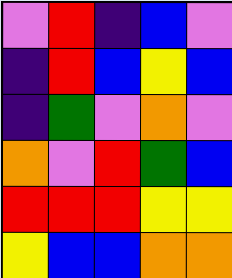[["violet", "red", "indigo", "blue", "violet"], ["indigo", "red", "blue", "yellow", "blue"], ["indigo", "green", "violet", "orange", "violet"], ["orange", "violet", "red", "green", "blue"], ["red", "red", "red", "yellow", "yellow"], ["yellow", "blue", "blue", "orange", "orange"]]